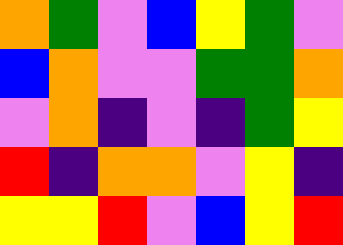[["orange", "green", "violet", "blue", "yellow", "green", "violet"], ["blue", "orange", "violet", "violet", "green", "green", "orange"], ["violet", "orange", "indigo", "violet", "indigo", "green", "yellow"], ["red", "indigo", "orange", "orange", "violet", "yellow", "indigo"], ["yellow", "yellow", "red", "violet", "blue", "yellow", "red"]]